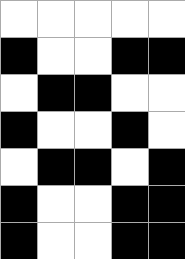[["white", "white", "white", "white", "white"], ["black", "white", "white", "black", "black"], ["white", "black", "black", "white", "white"], ["black", "white", "white", "black", "white"], ["white", "black", "black", "white", "black"], ["black", "white", "white", "black", "black"], ["black", "white", "white", "black", "black"]]